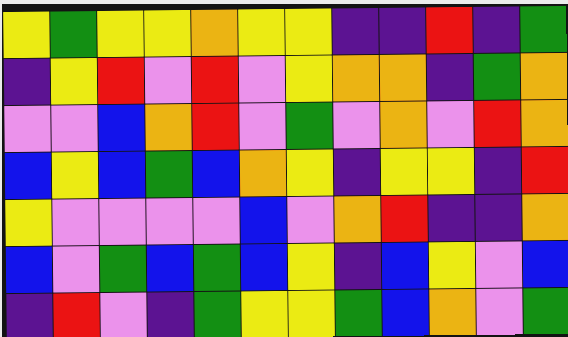[["yellow", "green", "yellow", "yellow", "orange", "yellow", "yellow", "indigo", "indigo", "red", "indigo", "green"], ["indigo", "yellow", "red", "violet", "red", "violet", "yellow", "orange", "orange", "indigo", "green", "orange"], ["violet", "violet", "blue", "orange", "red", "violet", "green", "violet", "orange", "violet", "red", "orange"], ["blue", "yellow", "blue", "green", "blue", "orange", "yellow", "indigo", "yellow", "yellow", "indigo", "red"], ["yellow", "violet", "violet", "violet", "violet", "blue", "violet", "orange", "red", "indigo", "indigo", "orange"], ["blue", "violet", "green", "blue", "green", "blue", "yellow", "indigo", "blue", "yellow", "violet", "blue"], ["indigo", "red", "violet", "indigo", "green", "yellow", "yellow", "green", "blue", "orange", "violet", "green"]]